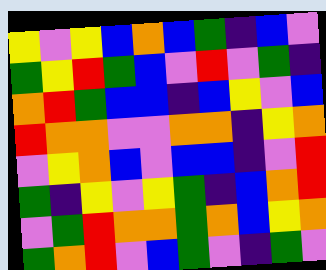[["yellow", "violet", "yellow", "blue", "orange", "blue", "green", "indigo", "blue", "violet"], ["green", "yellow", "red", "green", "blue", "violet", "red", "violet", "green", "indigo"], ["orange", "red", "green", "blue", "blue", "indigo", "blue", "yellow", "violet", "blue"], ["red", "orange", "orange", "violet", "violet", "orange", "orange", "indigo", "yellow", "orange"], ["violet", "yellow", "orange", "blue", "violet", "blue", "blue", "indigo", "violet", "red"], ["green", "indigo", "yellow", "violet", "yellow", "green", "indigo", "blue", "orange", "red"], ["violet", "green", "red", "orange", "orange", "green", "orange", "blue", "yellow", "orange"], ["green", "orange", "red", "violet", "blue", "green", "violet", "indigo", "green", "violet"]]